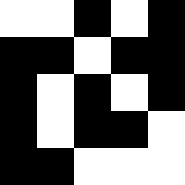[["white", "white", "black", "white", "black"], ["black", "black", "white", "black", "black"], ["black", "white", "black", "white", "black"], ["black", "white", "black", "black", "white"], ["black", "black", "white", "white", "white"]]